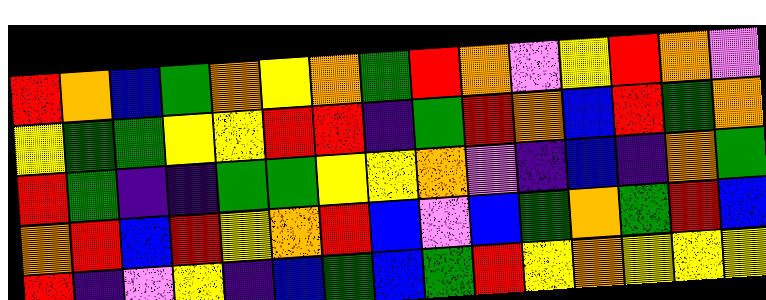[["red", "orange", "blue", "green", "orange", "yellow", "orange", "green", "red", "orange", "violet", "yellow", "red", "orange", "violet"], ["yellow", "green", "green", "yellow", "yellow", "red", "red", "indigo", "green", "red", "orange", "blue", "red", "green", "orange"], ["red", "green", "indigo", "indigo", "green", "green", "yellow", "yellow", "orange", "violet", "indigo", "blue", "indigo", "orange", "green"], ["orange", "red", "blue", "red", "yellow", "orange", "red", "blue", "violet", "blue", "green", "orange", "green", "red", "blue"], ["red", "indigo", "violet", "yellow", "indigo", "blue", "green", "blue", "green", "red", "yellow", "orange", "yellow", "yellow", "yellow"]]